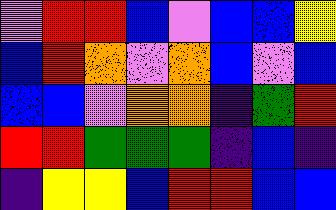[["violet", "red", "red", "blue", "violet", "blue", "blue", "yellow"], ["blue", "red", "orange", "violet", "orange", "blue", "violet", "blue"], ["blue", "blue", "violet", "orange", "orange", "indigo", "green", "red"], ["red", "red", "green", "green", "green", "indigo", "blue", "indigo"], ["indigo", "yellow", "yellow", "blue", "red", "red", "blue", "blue"]]